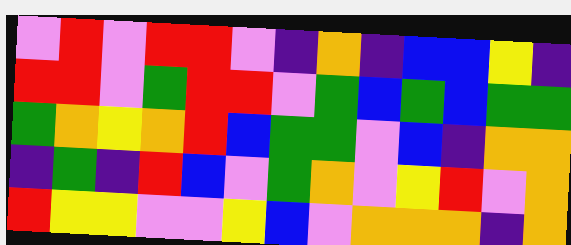[["violet", "red", "violet", "red", "red", "violet", "indigo", "orange", "indigo", "blue", "blue", "yellow", "indigo"], ["red", "red", "violet", "green", "red", "red", "violet", "green", "blue", "green", "blue", "green", "green"], ["green", "orange", "yellow", "orange", "red", "blue", "green", "green", "violet", "blue", "indigo", "orange", "orange"], ["indigo", "green", "indigo", "red", "blue", "violet", "green", "orange", "violet", "yellow", "red", "violet", "orange"], ["red", "yellow", "yellow", "violet", "violet", "yellow", "blue", "violet", "orange", "orange", "orange", "indigo", "orange"]]